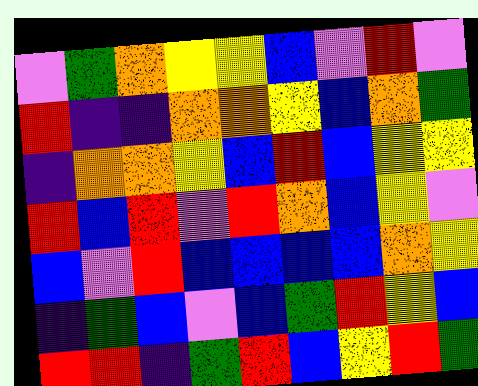[["violet", "green", "orange", "yellow", "yellow", "blue", "violet", "red", "violet"], ["red", "indigo", "indigo", "orange", "orange", "yellow", "blue", "orange", "green"], ["indigo", "orange", "orange", "yellow", "blue", "red", "blue", "yellow", "yellow"], ["red", "blue", "red", "violet", "red", "orange", "blue", "yellow", "violet"], ["blue", "violet", "red", "blue", "blue", "blue", "blue", "orange", "yellow"], ["indigo", "green", "blue", "violet", "blue", "green", "red", "yellow", "blue"], ["red", "red", "indigo", "green", "red", "blue", "yellow", "red", "green"]]